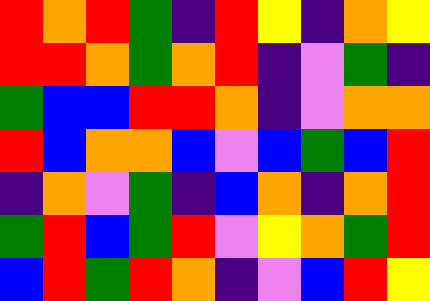[["red", "orange", "red", "green", "indigo", "red", "yellow", "indigo", "orange", "yellow"], ["red", "red", "orange", "green", "orange", "red", "indigo", "violet", "green", "indigo"], ["green", "blue", "blue", "red", "red", "orange", "indigo", "violet", "orange", "orange"], ["red", "blue", "orange", "orange", "blue", "violet", "blue", "green", "blue", "red"], ["indigo", "orange", "violet", "green", "indigo", "blue", "orange", "indigo", "orange", "red"], ["green", "red", "blue", "green", "red", "violet", "yellow", "orange", "green", "red"], ["blue", "red", "green", "red", "orange", "indigo", "violet", "blue", "red", "yellow"]]